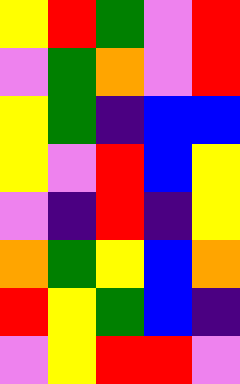[["yellow", "red", "green", "violet", "red"], ["violet", "green", "orange", "violet", "red"], ["yellow", "green", "indigo", "blue", "blue"], ["yellow", "violet", "red", "blue", "yellow"], ["violet", "indigo", "red", "indigo", "yellow"], ["orange", "green", "yellow", "blue", "orange"], ["red", "yellow", "green", "blue", "indigo"], ["violet", "yellow", "red", "red", "violet"]]